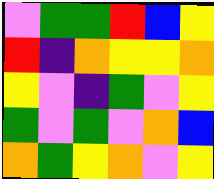[["violet", "green", "green", "red", "blue", "yellow"], ["red", "indigo", "orange", "yellow", "yellow", "orange"], ["yellow", "violet", "indigo", "green", "violet", "yellow"], ["green", "violet", "green", "violet", "orange", "blue"], ["orange", "green", "yellow", "orange", "violet", "yellow"]]